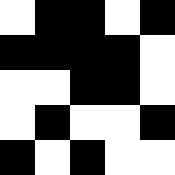[["white", "black", "black", "white", "black"], ["black", "black", "black", "black", "white"], ["white", "white", "black", "black", "white"], ["white", "black", "white", "white", "black"], ["black", "white", "black", "white", "white"]]